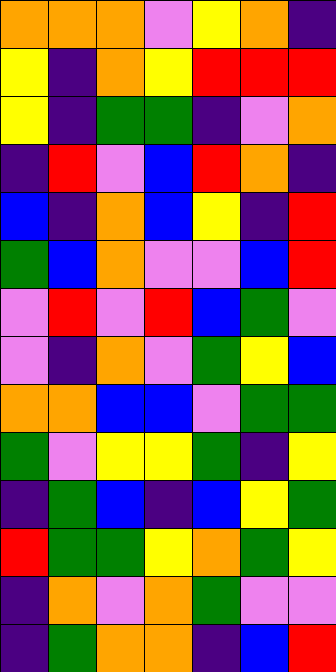[["orange", "orange", "orange", "violet", "yellow", "orange", "indigo"], ["yellow", "indigo", "orange", "yellow", "red", "red", "red"], ["yellow", "indigo", "green", "green", "indigo", "violet", "orange"], ["indigo", "red", "violet", "blue", "red", "orange", "indigo"], ["blue", "indigo", "orange", "blue", "yellow", "indigo", "red"], ["green", "blue", "orange", "violet", "violet", "blue", "red"], ["violet", "red", "violet", "red", "blue", "green", "violet"], ["violet", "indigo", "orange", "violet", "green", "yellow", "blue"], ["orange", "orange", "blue", "blue", "violet", "green", "green"], ["green", "violet", "yellow", "yellow", "green", "indigo", "yellow"], ["indigo", "green", "blue", "indigo", "blue", "yellow", "green"], ["red", "green", "green", "yellow", "orange", "green", "yellow"], ["indigo", "orange", "violet", "orange", "green", "violet", "violet"], ["indigo", "green", "orange", "orange", "indigo", "blue", "red"]]